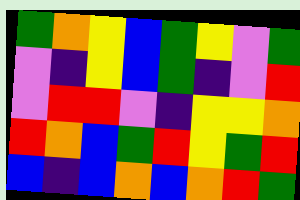[["green", "orange", "yellow", "blue", "green", "yellow", "violet", "green"], ["violet", "indigo", "yellow", "blue", "green", "indigo", "violet", "red"], ["violet", "red", "red", "violet", "indigo", "yellow", "yellow", "orange"], ["red", "orange", "blue", "green", "red", "yellow", "green", "red"], ["blue", "indigo", "blue", "orange", "blue", "orange", "red", "green"]]